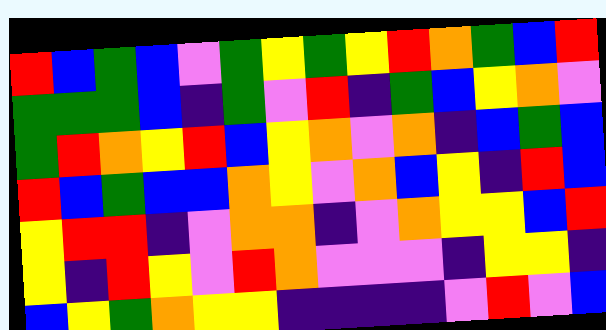[["red", "blue", "green", "blue", "violet", "green", "yellow", "green", "yellow", "red", "orange", "green", "blue", "red"], ["green", "green", "green", "blue", "indigo", "green", "violet", "red", "indigo", "green", "blue", "yellow", "orange", "violet"], ["green", "red", "orange", "yellow", "red", "blue", "yellow", "orange", "violet", "orange", "indigo", "blue", "green", "blue"], ["red", "blue", "green", "blue", "blue", "orange", "yellow", "violet", "orange", "blue", "yellow", "indigo", "red", "blue"], ["yellow", "red", "red", "indigo", "violet", "orange", "orange", "indigo", "violet", "orange", "yellow", "yellow", "blue", "red"], ["yellow", "indigo", "red", "yellow", "violet", "red", "orange", "violet", "violet", "violet", "indigo", "yellow", "yellow", "indigo"], ["blue", "yellow", "green", "orange", "yellow", "yellow", "indigo", "indigo", "indigo", "indigo", "violet", "red", "violet", "blue"]]